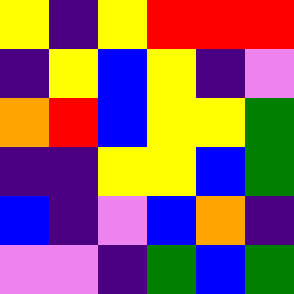[["yellow", "indigo", "yellow", "red", "red", "red"], ["indigo", "yellow", "blue", "yellow", "indigo", "violet"], ["orange", "red", "blue", "yellow", "yellow", "green"], ["indigo", "indigo", "yellow", "yellow", "blue", "green"], ["blue", "indigo", "violet", "blue", "orange", "indigo"], ["violet", "violet", "indigo", "green", "blue", "green"]]